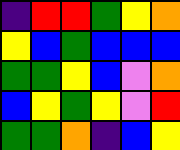[["indigo", "red", "red", "green", "yellow", "orange"], ["yellow", "blue", "green", "blue", "blue", "blue"], ["green", "green", "yellow", "blue", "violet", "orange"], ["blue", "yellow", "green", "yellow", "violet", "red"], ["green", "green", "orange", "indigo", "blue", "yellow"]]